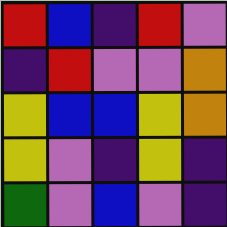[["red", "blue", "indigo", "red", "violet"], ["indigo", "red", "violet", "violet", "orange"], ["yellow", "blue", "blue", "yellow", "orange"], ["yellow", "violet", "indigo", "yellow", "indigo"], ["green", "violet", "blue", "violet", "indigo"]]